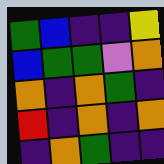[["green", "blue", "indigo", "indigo", "yellow"], ["blue", "green", "green", "violet", "orange"], ["orange", "indigo", "orange", "green", "indigo"], ["red", "indigo", "orange", "indigo", "orange"], ["indigo", "orange", "green", "indigo", "indigo"]]